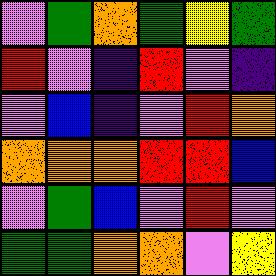[["violet", "green", "orange", "green", "yellow", "green"], ["red", "violet", "indigo", "red", "violet", "indigo"], ["violet", "blue", "indigo", "violet", "red", "orange"], ["orange", "orange", "orange", "red", "red", "blue"], ["violet", "green", "blue", "violet", "red", "violet"], ["green", "green", "orange", "orange", "violet", "yellow"]]